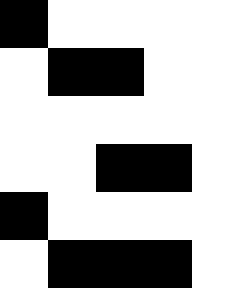[["black", "white", "white", "white", "white"], ["white", "black", "black", "white", "white"], ["white", "white", "white", "white", "white"], ["white", "white", "black", "black", "white"], ["black", "white", "white", "white", "white"], ["white", "black", "black", "black", "white"]]